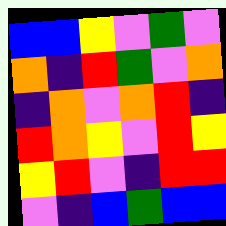[["blue", "blue", "yellow", "violet", "green", "violet"], ["orange", "indigo", "red", "green", "violet", "orange"], ["indigo", "orange", "violet", "orange", "red", "indigo"], ["red", "orange", "yellow", "violet", "red", "yellow"], ["yellow", "red", "violet", "indigo", "red", "red"], ["violet", "indigo", "blue", "green", "blue", "blue"]]